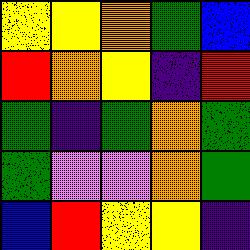[["yellow", "yellow", "orange", "green", "blue"], ["red", "orange", "yellow", "indigo", "red"], ["green", "indigo", "green", "orange", "green"], ["green", "violet", "violet", "orange", "green"], ["blue", "red", "yellow", "yellow", "indigo"]]